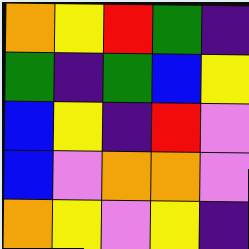[["orange", "yellow", "red", "green", "indigo"], ["green", "indigo", "green", "blue", "yellow"], ["blue", "yellow", "indigo", "red", "violet"], ["blue", "violet", "orange", "orange", "violet"], ["orange", "yellow", "violet", "yellow", "indigo"]]